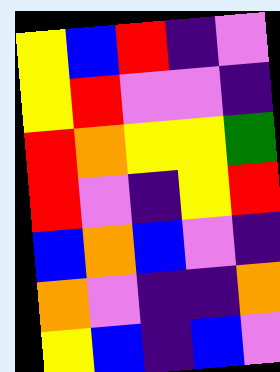[["yellow", "blue", "red", "indigo", "violet"], ["yellow", "red", "violet", "violet", "indigo"], ["red", "orange", "yellow", "yellow", "green"], ["red", "violet", "indigo", "yellow", "red"], ["blue", "orange", "blue", "violet", "indigo"], ["orange", "violet", "indigo", "indigo", "orange"], ["yellow", "blue", "indigo", "blue", "violet"]]